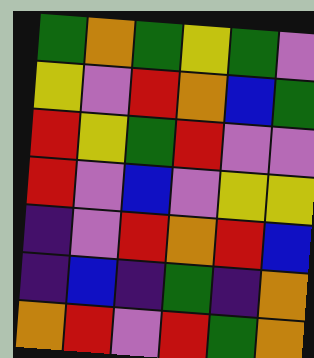[["green", "orange", "green", "yellow", "green", "violet"], ["yellow", "violet", "red", "orange", "blue", "green"], ["red", "yellow", "green", "red", "violet", "violet"], ["red", "violet", "blue", "violet", "yellow", "yellow"], ["indigo", "violet", "red", "orange", "red", "blue"], ["indigo", "blue", "indigo", "green", "indigo", "orange"], ["orange", "red", "violet", "red", "green", "orange"]]